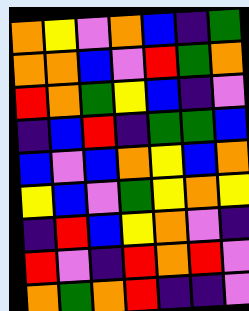[["orange", "yellow", "violet", "orange", "blue", "indigo", "green"], ["orange", "orange", "blue", "violet", "red", "green", "orange"], ["red", "orange", "green", "yellow", "blue", "indigo", "violet"], ["indigo", "blue", "red", "indigo", "green", "green", "blue"], ["blue", "violet", "blue", "orange", "yellow", "blue", "orange"], ["yellow", "blue", "violet", "green", "yellow", "orange", "yellow"], ["indigo", "red", "blue", "yellow", "orange", "violet", "indigo"], ["red", "violet", "indigo", "red", "orange", "red", "violet"], ["orange", "green", "orange", "red", "indigo", "indigo", "violet"]]